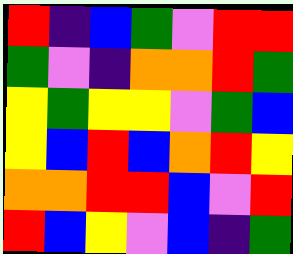[["red", "indigo", "blue", "green", "violet", "red", "red"], ["green", "violet", "indigo", "orange", "orange", "red", "green"], ["yellow", "green", "yellow", "yellow", "violet", "green", "blue"], ["yellow", "blue", "red", "blue", "orange", "red", "yellow"], ["orange", "orange", "red", "red", "blue", "violet", "red"], ["red", "blue", "yellow", "violet", "blue", "indigo", "green"]]